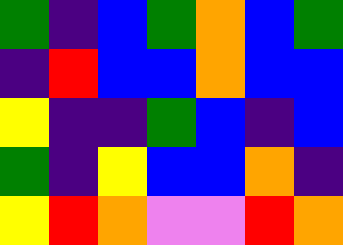[["green", "indigo", "blue", "green", "orange", "blue", "green"], ["indigo", "red", "blue", "blue", "orange", "blue", "blue"], ["yellow", "indigo", "indigo", "green", "blue", "indigo", "blue"], ["green", "indigo", "yellow", "blue", "blue", "orange", "indigo"], ["yellow", "red", "orange", "violet", "violet", "red", "orange"]]